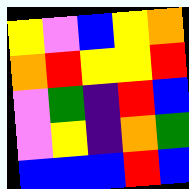[["yellow", "violet", "blue", "yellow", "orange"], ["orange", "red", "yellow", "yellow", "red"], ["violet", "green", "indigo", "red", "blue"], ["violet", "yellow", "indigo", "orange", "green"], ["blue", "blue", "blue", "red", "blue"]]